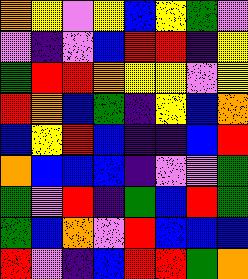[["orange", "yellow", "violet", "yellow", "blue", "yellow", "green", "violet"], ["violet", "indigo", "violet", "blue", "red", "red", "indigo", "yellow"], ["green", "red", "red", "orange", "yellow", "yellow", "violet", "yellow"], ["red", "orange", "blue", "green", "indigo", "yellow", "blue", "orange"], ["blue", "yellow", "red", "blue", "indigo", "indigo", "blue", "red"], ["orange", "blue", "blue", "blue", "indigo", "violet", "violet", "green"], ["green", "violet", "red", "indigo", "green", "blue", "red", "green"], ["green", "blue", "orange", "violet", "red", "blue", "blue", "blue"], ["red", "violet", "indigo", "blue", "red", "red", "green", "orange"]]